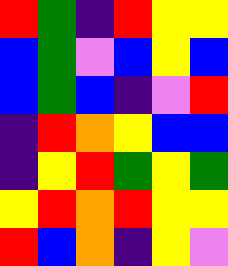[["red", "green", "indigo", "red", "yellow", "yellow"], ["blue", "green", "violet", "blue", "yellow", "blue"], ["blue", "green", "blue", "indigo", "violet", "red"], ["indigo", "red", "orange", "yellow", "blue", "blue"], ["indigo", "yellow", "red", "green", "yellow", "green"], ["yellow", "red", "orange", "red", "yellow", "yellow"], ["red", "blue", "orange", "indigo", "yellow", "violet"]]